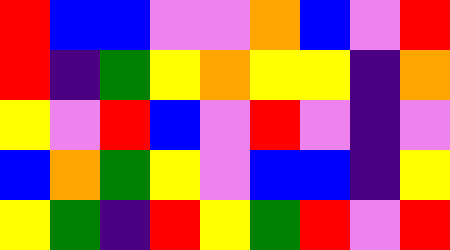[["red", "blue", "blue", "violet", "violet", "orange", "blue", "violet", "red"], ["red", "indigo", "green", "yellow", "orange", "yellow", "yellow", "indigo", "orange"], ["yellow", "violet", "red", "blue", "violet", "red", "violet", "indigo", "violet"], ["blue", "orange", "green", "yellow", "violet", "blue", "blue", "indigo", "yellow"], ["yellow", "green", "indigo", "red", "yellow", "green", "red", "violet", "red"]]